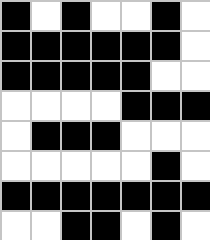[["black", "white", "black", "white", "white", "black", "white"], ["black", "black", "black", "black", "black", "black", "white"], ["black", "black", "black", "black", "black", "white", "white"], ["white", "white", "white", "white", "black", "black", "black"], ["white", "black", "black", "black", "white", "white", "white"], ["white", "white", "white", "white", "white", "black", "white"], ["black", "black", "black", "black", "black", "black", "black"], ["white", "white", "black", "black", "white", "black", "white"]]